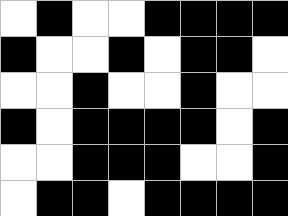[["white", "black", "white", "white", "black", "black", "black", "black"], ["black", "white", "white", "black", "white", "black", "black", "white"], ["white", "white", "black", "white", "white", "black", "white", "white"], ["black", "white", "black", "black", "black", "black", "white", "black"], ["white", "white", "black", "black", "black", "white", "white", "black"], ["white", "black", "black", "white", "black", "black", "black", "black"]]